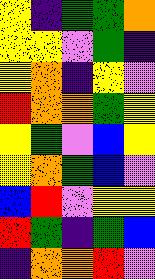[["yellow", "indigo", "green", "green", "orange"], ["yellow", "yellow", "violet", "green", "indigo"], ["yellow", "orange", "indigo", "yellow", "violet"], ["red", "orange", "orange", "green", "yellow"], ["yellow", "green", "violet", "blue", "yellow"], ["yellow", "orange", "green", "blue", "violet"], ["blue", "red", "violet", "yellow", "yellow"], ["red", "green", "indigo", "green", "blue"], ["indigo", "orange", "orange", "red", "violet"]]